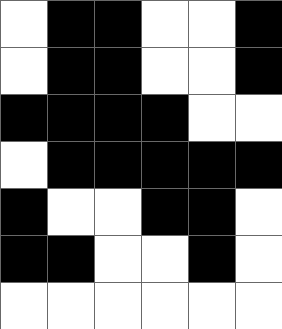[["white", "black", "black", "white", "white", "black"], ["white", "black", "black", "white", "white", "black"], ["black", "black", "black", "black", "white", "white"], ["white", "black", "black", "black", "black", "black"], ["black", "white", "white", "black", "black", "white"], ["black", "black", "white", "white", "black", "white"], ["white", "white", "white", "white", "white", "white"]]